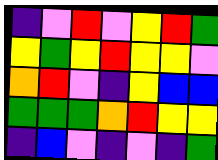[["indigo", "violet", "red", "violet", "yellow", "red", "green"], ["yellow", "green", "yellow", "red", "yellow", "yellow", "violet"], ["orange", "red", "violet", "indigo", "yellow", "blue", "blue"], ["green", "green", "green", "orange", "red", "yellow", "yellow"], ["indigo", "blue", "violet", "indigo", "violet", "indigo", "green"]]